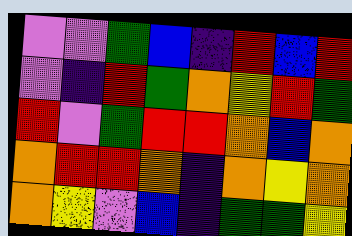[["violet", "violet", "green", "blue", "indigo", "red", "blue", "red"], ["violet", "indigo", "red", "green", "orange", "yellow", "red", "green"], ["red", "violet", "green", "red", "red", "orange", "blue", "orange"], ["orange", "red", "red", "orange", "indigo", "orange", "yellow", "orange"], ["orange", "yellow", "violet", "blue", "indigo", "green", "green", "yellow"]]